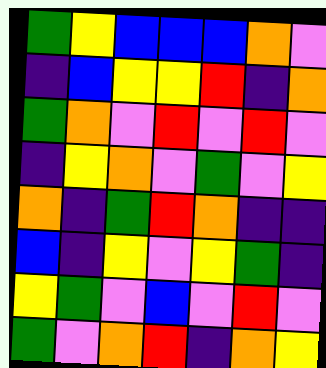[["green", "yellow", "blue", "blue", "blue", "orange", "violet"], ["indigo", "blue", "yellow", "yellow", "red", "indigo", "orange"], ["green", "orange", "violet", "red", "violet", "red", "violet"], ["indigo", "yellow", "orange", "violet", "green", "violet", "yellow"], ["orange", "indigo", "green", "red", "orange", "indigo", "indigo"], ["blue", "indigo", "yellow", "violet", "yellow", "green", "indigo"], ["yellow", "green", "violet", "blue", "violet", "red", "violet"], ["green", "violet", "orange", "red", "indigo", "orange", "yellow"]]